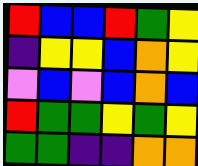[["red", "blue", "blue", "red", "green", "yellow"], ["indigo", "yellow", "yellow", "blue", "orange", "yellow"], ["violet", "blue", "violet", "blue", "orange", "blue"], ["red", "green", "green", "yellow", "green", "yellow"], ["green", "green", "indigo", "indigo", "orange", "orange"]]